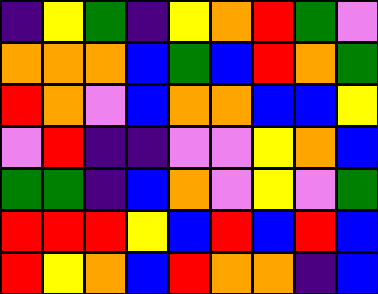[["indigo", "yellow", "green", "indigo", "yellow", "orange", "red", "green", "violet"], ["orange", "orange", "orange", "blue", "green", "blue", "red", "orange", "green"], ["red", "orange", "violet", "blue", "orange", "orange", "blue", "blue", "yellow"], ["violet", "red", "indigo", "indigo", "violet", "violet", "yellow", "orange", "blue"], ["green", "green", "indigo", "blue", "orange", "violet", "yellow", "violet", "green"], ["red", "red", "red", "yellow", "blue", "red", "blue", "red", "blue"], ["red", "yellow", "orange", "blue", "red", "orange", "orange", "indigo", "blue"]]